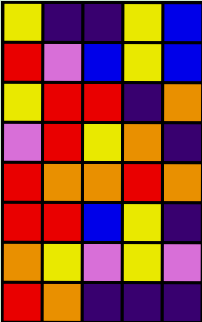[["yellow", "indigo", "indigo", "yellow", "blue"], ["red", "violet", "blue", "yellow", "blue"], ["yellow", "red", "red", "indigo", "orange"], ["violet", "red", "yellow", "orange", "indigo"], ["red", "orange", "orange", "red", "orange"], ["red", "red", "blue", "yellow", "indigo"], ["orange", "yellow", "violet", "yellow", "violet"], ["red", "orange", "indigo", "indigo", "indigo"]]